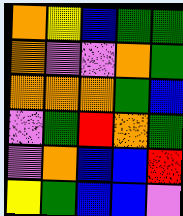[["orange", "yellow", "blue", "green", "green"], ["orange", "violet", "violet", "orange", "green"], ["orange", "orange", "orange", "green", "blue"], ["violet", "green", "red", "orange", "green"], ["violet", "orange", "blue", "blue", "red"], ["yellow", "green", "blue", "blue", "violet"]]